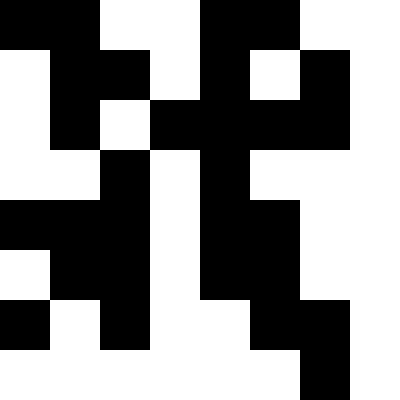[["black", "black", "white", "white", "black", "black", "white", "white"], ["white", "black", "black", "white", "black", "white", "black", "white"], ["white", "black", "white", "black", "black", "black", "black", "white"], ["white", "white", "black", "white", "black", "white", "white", "white"], ["black", "black", "black", "white", "black", "black", "white", "white"], ["white", "black", "black", "white", "black", "black", "white", "white"], ["black", "white", "black", "white", "white", "black", "black", "white"], ["white", "white", "white", "white", "white", "white", "black", "white"]]